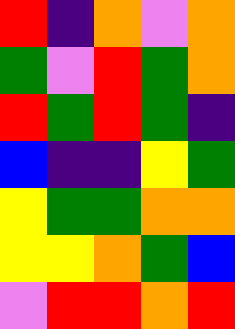[["red", "indigo", "orange", "violet", "orange"], ["green", "violet", "red", "green", "orange"], ["red", "green", "red", "green", "indigo"], ["blue", "indigo", "indigo", "yellow", "green"], ["yellow", "green", "green", "orange", "orange"], ["yellow", "yellow", "orange", "green", "blue"], ["violet", "red", "red", "orange", "red"]]